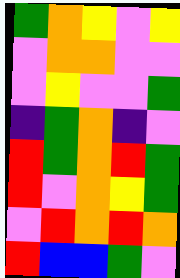[["green", "orange", "yellow", "violet", "yellow"], ["violet", "orange", "orange", "violet", "violet"], ["violet", "yellow", "violet", "violet", "green"], ["indigo", "green", "orange", "indigo", "violet"], ["red", "green", "orange", "red", "green"], ["red", "violet", "orange", "yellow", "green"], ["violet", "red", "orange", "red", "orange"], ["red", "blue", "blue", "green", "violet"]]